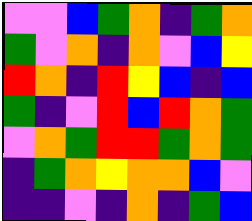[["violet", "violet", "blue", "green", "orange", "indigo", "green", "orange"], ["green", "violet", "orange", "indigo", "orange", "violet", "blue", "yellow"], ["red", "orange", "indigo", "red", "yellow", "blue", "indigo", "blue"], ["green", "indigo", "violet", "red", "blue", "red", "orange", "green"], ["violet", "orange", "green", "red", "red", "green", "orange", "green"], ["indigo", "green", "orange", "yellow", "orange", "orange", "blue", "violet"], ["indigo", "indigo", "violet", "indigo", "orange", "indigo", "green", "blue"]]